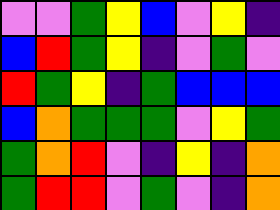[["violet", "violet", "green", "yellow", "blue", "violet", "yellow", "indigo"], ["blue", "red", "green", "yellow", "indigo", "violet", "green", "violet"], ["red", "green", "yellow", "indigo", "green", "blue", "blue", "blue"], ["blue", "orange", "green", "green", "green", "violet", "yellow", "green"], ["green", "orange", "red", "violet", "indigo", "yellow", "indigo", "orange"], ["green", "red", "red", "violet", "green", "violet", "indigo", "orange"]]